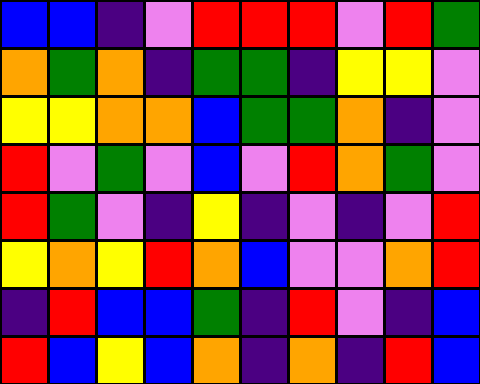[["blue", "blue", "indigo", "violet", "red", "red", "red", "violet", "red", "green"], ["orange", "green", "orange", "indigo", "green", "green", "indigo", "yellow", "yellow", "violet"], ["yellow", "yellow", "orange", "orange", "blue", "green", "green", "orange", "indigo", "violet"], ["red", "violet", "green", "violet", "blue", "violet", "red", "orange", "green", "violet"], ["red", "green", "violet", "indigo", "yellow", "indigo", "violet", "indigo", "violet", "red"], ["yellow", "orange", "yellow", "red", "orange", "blue", "violet", "violet", "orange", "red"], ["indigo", "red", "blue", "blue", "green", "indigo", "red", "violet", "indigo", "blue"], ["red", "blue", "yellow", "blue", "orange", "indigo", "orange", "indigo", "red", "blue"]]